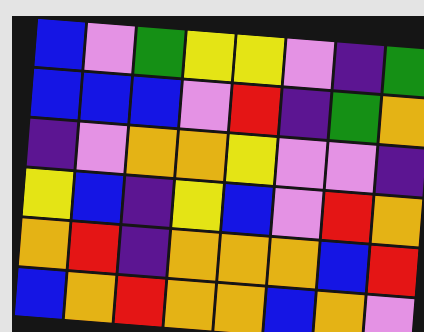[["blue", "violet", "green", "yellow", "yellow", "violet", "indigo", "green"], ["blue", "blue", "blue", "violet", "red", "indigo", "green", "orange"], ["indigo", "violet", "orange", "orange", "yellow", "violet", "violet", "indigo"], ["yellow", "blue", "indigo", "yellow", "blue", "violet", "red", "orange"], ["orange", "red", "indigo", "orange", "orange", "orange", "blue", "red"], ["blue", "orange", "red", "orange", "orange", "blue", "orange", "violet"]]